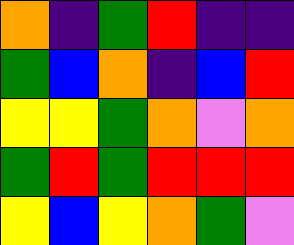[["orange", "indigo", "green", "red", "indigo", "indigo"], ["green", "blue", "orange", "indigo", "blue", "red"], ["yellow", "yellow", "green", "orange", "violet", "orange"], ["green", "red", "green", "red", "red", "red"], ["yellow", "blue", "yellow", "orange", "green", "violet"]]